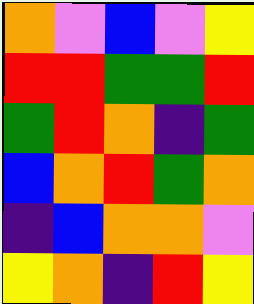[["orange", "violet", "blue", "violet", "yellow"], ["red", "red", "green", "green", "red"], ["green", "red", "orange", "indigo", "green"], ["blue", "orange", "red", "green", "orange"], ["indigo", "blue", "orange", "orange", "violet"], ["yellow", "orange", "indigo", "red", "yellow"]]